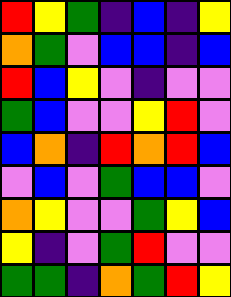[["red", "yellow", "green", "indigo", "blue", "indigo", "yellow"], ["orange", "green", "violet", "blue", "blue", "indigo", "blue"], ["red", "blue", "yellow", "violet", "indigo", "violet", "violet"], ["green", "blue", "violet", "violet", "yellow", "red", "violet"], ["blue", "orange", "indigo", "red", "orange", "red", "blue"], ["violet", "blue", "violet", "green", "blue", "blue", "violet"], ["orange", "yellow", "violet", "violet", "green", "yellow", "blue"], ["yellow", "indigo", "violet", "green", "red", "violet", "violet"], ["green", "green", "indigo", "orange", "green", "red", "yellow"]]